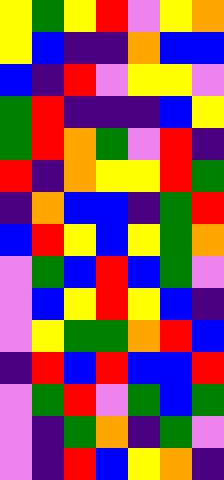[["yellow", "green", "yellow", "red", "violet", "yellow", "orange"], ["yellow", "blue", "indigo", "indigo", "orange", "blue", "blue"], ["blue", "indigo", "red", "violet", "yellow", "yellow", "violet"], ["green", "red", "indigo", "indigo", "indigo", "blue", "yellow"], ["green", "red", "orange", "green", "violet", "red", "indigo"], ["red", "indigo", "orange", "yellow", "yellow", "red", "green"], ["indigo", "orange", "blue", "blue", "indigo", "green", "red"], ["blue", "red", "yellow", "blue", "yellow", "green", "orange"], ["violet", "green", "blue", "red", "blue", "green", "violet"], ["violet", "blue", "yellow", "red", "yellow", "blue", "indigo"], ["violet", "yellow", "green", "green", "orange", "red", "blue"], ["indigo", "red", "blue", "red", "blue", "blue", "red"], ["violet", "green", "red", "violet", "green", "blue", "green"], ["violet", "indigo", "green", "orange", "indigo", "green", "violet"], ["violet", "indigo", "red", "blue", "yellow", "orange", "indigo"]]